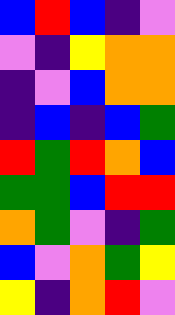[["blue", "red", "blue", "indigo", "violet"], ["violet", "indigo", "yellow", "orange", "orange"], ["indigo", "violet", "blue", "orange", "orange"], ["indigo", "blue", "indigo", "blue", "green"], ["red", "green", "red", "orange", "blue"], ["green", "green", "blue", "red", "red"], ["orange", "green", "violet", "indigo", "green"], ["blue", "violet", "orange", "green", "yellow"], ["yellow", "indigo", "orange", "red", "violet"]]